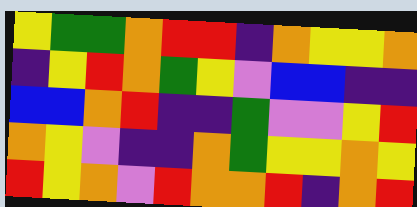[["yellow", "green", "green", "orange", "red", "red", "indigo", "orange", "yellow", "yellow", "orange"], ["indigo", "yellow", "red", "orange", "green", "yellow", "violet", "blue", "blue", "indigo", "indigo"], ["blue", "blue", "orange", "red", "indigo", "indigo", "green", "violet", "violet", "yellow", "red"], ["orange", "yellow", "violet", "indigo", "indigo", "orange", "green", "yellow", "yellow", "orange", "yellow"], ["red", "yellow", "orange", "violet", "red", "orange", "orange", "red", "indigo", "orange", "red"]]